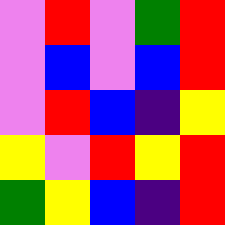[["violet", "red", "violet", "green", "red"], ["violet", "blue", "violet", "blue", "red"], ["violet", "red", "blue", "indigo", "yellow"], ["yellow", "violet", "red", "yellow", "red"], ["green", "yellow", "blue", "indigo", "red"]]